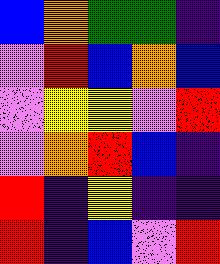[["blue", "orange", "green", "green", "indigo"], ["violet", "red", "blue", "orange", "blue"], ["violet", "yellow", "yellow", "violet", "red"], ["violet", "orange", "red", "blue", "indigo"], ["red", "indigo", "yellow", "indigo", "indigo"], ["red", "indigo", "blue", "violet", "red"]]